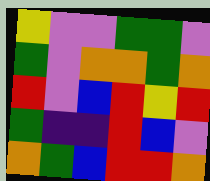[["yellow", "violet", "violet", "green", "green", "violet"], ["green", "violet", "orange", "orange", "green", "orange"], ["red", "violet", "blue", "red", "yellow", "red"], ["green", "indigo", "indigo", "red", "blue", "violet"], ["orange", "green", "blue", "red", "red", "orange"]]